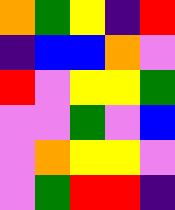[["orange", "green", "yellow", "indigo", "red"], ["indigo", "blue", "blue", "orange", "violet"], ["red", "violet", "yellow", "yellow", "green"], ["violet", "violet", "green", "violet", "blue"], ["violet", "orange", "yellow", "yellow", "violet"], ["violet", "green", "red", "red", "indigo"]]